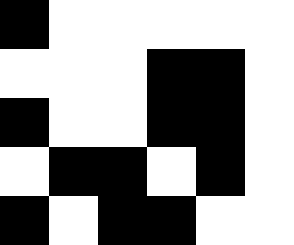[["black", "white", "white", "white", "white", "white"], ["white", "white", "white", "black", "black", "white"], ["black", "white", "white", "black", "black", "white"], ["white", "black", "black", "white", "black", "white"], ["black", "white", "black", "black", "white", "white"]]